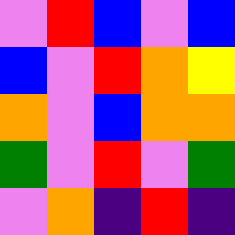[["violet", "red", "blue", "violet", "blue"], ["blue", "violet", "red", "orange", "yellow"], ["orange", "violet", "blue", "orange", "orange"], ["green", "violet", "red", "violet", "green"], ["violet", "orange", "indigo", "red", "indigo"]]